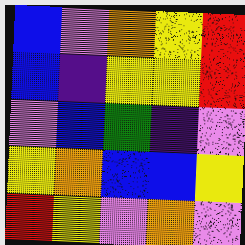[["blue", "violet", "orange", "yellow", "red"], ["blue", "indigo", "yellow", "yellow", "red"], ["violet", "blue", "green", "indigo", "violet"], ["yellow", "orange", "blue", "blue", "yellow"], ["red", "yellow", "violet", "orange", "violet"]]